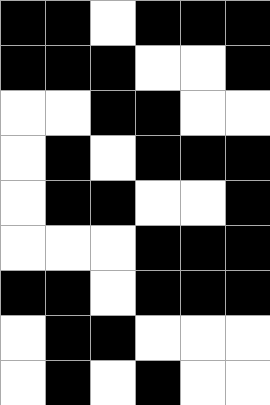[["black", "black", "white", "black", "black", "black"], ["black", "black", "black", "white", "white", "black"], ["white", "white", "black", "black", "white", "white"], ["white", "black", "white", "black", "black", "black"], ["white", "black", "black", "white", "white", "black"], ["white", "white", "white", "black", "black", "black"], ["black", "black", "white", "black", "black", "black"], ["white", "black", "black", "white", "white", "white"], ["white", "black", "white", "black", "white", "white"]]